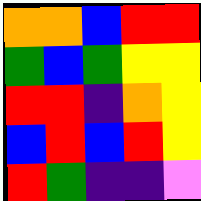[["orange", "orange", "blue", "red", "red"], ["green", "blue", "green", "yellow", "yellow"], ["red", "red", "indigo", "orange", "yellow"], ["blue", "red", "blue", "red", "yellow"], ["red", "green", "indigo", "indigo", "violet"]]